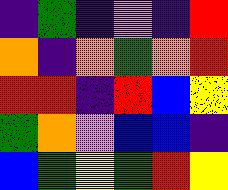[["indigo", "green", "indigo", "violet", "indigo", "red"], ["orange", "indigo", "orange", "green", "orange", "red"], ["red", "red", "indigo", "red", "blue", "yellow"], ["green", "orange", "violet", "blue", "blue", "indigo"], ["blue", "green", "yellow", "green", "red", "yellow"]]